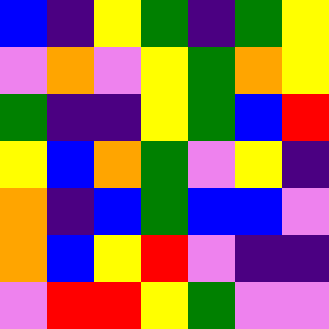[["blue", "indigo", "yellow", "green", "indigo", "green", "yellow"], ["violet", "orange", "violet", "yellow", "green", "orange", "yellow"], ["green", "indigo", "indigo", "yellow", "green", "blue", "red"], ["yellow", "blue", "orange", "green", "violet", "yellow", "indigo"], ["orange", "indigo", "blue", "green", "blue", "blue", "violet"], ["orange", "blue", "yellow", "red", "violet", "indigo", "indigo"], ["violet", "red", "red", "yellow", "green", "violet", "violet"]]